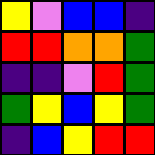[["yellow", "violet", "blue", "blue", "indigo"], ["red", "red", "orange", "orange", "green"], ["indigo", "indigo", "violet", "red", "green"], ["green", "yellow", "blue", "yellow", "green"], ["indigo", "blue", "yellow", "red", "red"]]